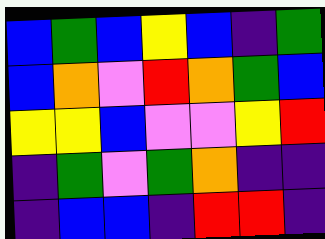[["blue", "green", "blue", "yellow", "blue", "indigo", "green"], ["blue", "orange", "violet", "red", "orange", "green", "blue"], ["yellow", "yellow", "blue", "violet", "violet", "yellow", "red"], ["indigo", "green", "violet", "green", "orange", "indigo", "indigo"], ["indigo", "blue", "blue", "indigo", "red", "red", "indigo"]]